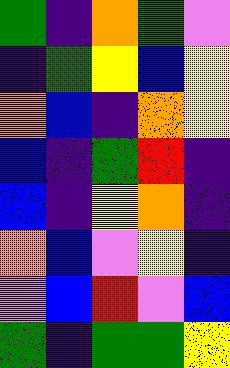[["green", "indigo", "orange", "green", "violet"], ["indigo", "green", "yellow", "blue", "yellow"], ["orange", "blue", "indigo", "orange", "yellow"], ["blue", "indigo", "green", "red", "indigo"], ["blue", "indigo", "yellow", "orange", "indigo"], ["orange", "blue", "violet", "yellow", "indigo"], ["violet", "blue", "red", "violet", "blue"], ["green", "indigo", "green", "green", "yellow"]]